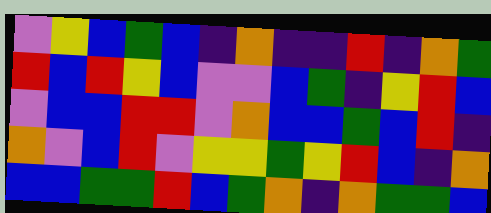[["violet", "yellow", "blue", "green", "blue", "indigo", "orange", "indigo", "indigo", "red", "indigo", "orange", "green"], ["red", "blue", "red", "yellow", "blue", "violet", "violet", "blue", "green", "indigo", "yellow", "red", "blue"], ["violet", "blue", "blue", "red", "red", "violet", "orange", "blue", "blue", "green", "blue", "red", "indigo"], ["orange", "violet", "blue", "red", "violet", "yellow", "yellow", "green", "yellow", "red", "blue", "indigo", "orange"], ["blue", "blue", "green", "green", "red", "blue", "green", "orange", "indigo", "orange", "green", "green", "blue"]]